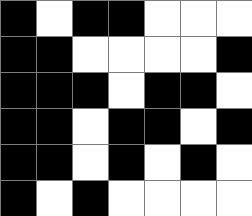[["black", "white", "black", "black", "white", "white", "white"], ["black", "black", "white", "white", "white", "white", "black"], ["black", "black", "black", "white", "black", "black", "white"], ["black", "black", "white", "black", "black", "white", "black"], ["black", "black", "white", "black", "white", "black", "white"], ["black", "white", "black", "white", "white", "white", "white"]]